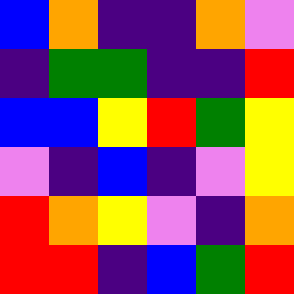[["blue", "orange", "indigo", "indigo", "orange", "violet"], ["indigo", "green", "green", "indigo", "indigo", "red"], ["blue", "blue", "yellow", "red", "green", "yellow"], ["violet", "indigo", "blue", "indigo", "violet", "yellow"], ["red", "orange", "yellow", "violet", "indigo", "orange"], ["red", "red", "indigo", "blue", "green", "red"]]